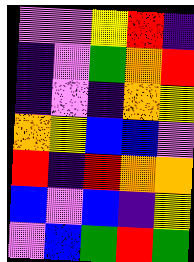[["violet", "violet", "yellow", "red", "indigo"], ["indigo", "violet", "green", "orange", "red"], ["indigo", "violet", "indigo", "orange", "yellow"], ["orange", "yellow", "blue", "blue", "violet"], ["red", "indigo", "red", "orange", "orange"], ["blue", "violet", "blue", "indigo", "yellow"], ["violet", "blue", "green", "red", "green"]]